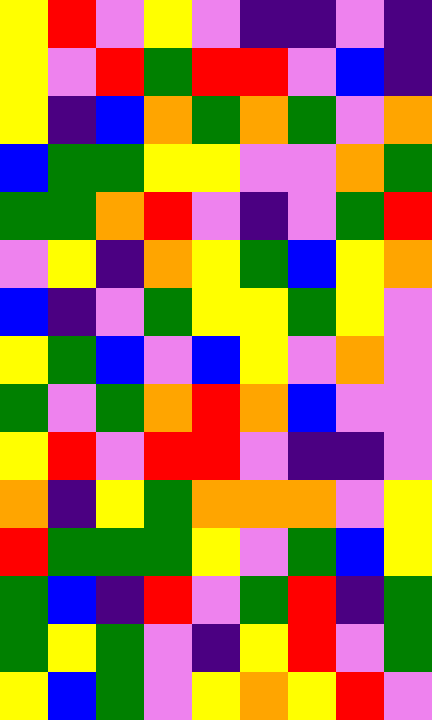[["yellow", "red", "violet", "yellow", "violet", "indigo", "indigo", "violet", "indigo"], ["yellow", "violet", "red", "green", "red", "red", "violet", "blue", "indigo"], ["yellow", "indigo", "blue", "orange", "green", "orange", "green", "violet", "orange"], ["blue", "green", "green", "yellow", "yellow", "violet", "violet", "orange", "green"], ["green", "green", "orange", "red", "violet", "indigo", "violet", "green", "red"], ["violet", "yellow", "indigo", "orange", "yellow", "green", "blue", "yellow", "orange"], ["blue", "indigo", "violet", "green", "yellow", "yellow", "green", "yellow", "violet"], ["yellow", "green", "blue", "violet", "blue", "yellow", "violet", "orange", "violet"], ["green", "violet", "green", "orange", "red", "orange", "blue", "violet", "violet"], ["yellow", "red", "violet", "red", "red", "violet", "indigo", "indigo", "violet"], ["orange", "indigo", "yellow", "green", "orange", "orange", "orange", "violet", "yellow"], ["red", "green", "green", "green", "yellow", "violet", "green", "blue", "yellow"], ["green", "blue", "indigo", "red", "violet", "green", "red", "indigo", "green"], ["green", "yellow", "green", "violet", "indigo", "yellow", "red", "violet", "green"], ["yellow", "blue", "green", "violet", "yellow", "orange", "yellow", "red", "violet"]]